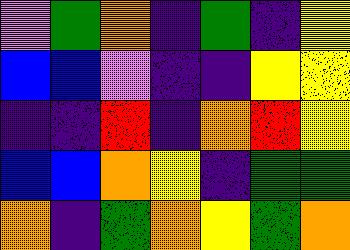[["violet", "green", "orange", "indigo", "green", "indigo", "yellow"], ["blue", "blue", "violet", "indigo", "indigo", "yellow", "yellow"], ["indigo", "indigo", "red", "indigo", "orange", "red", "yellow"], ["blue", "blue", "orange", "yellow", "indigo", "green", "green"], ["orange", "indigo", "green", "orange", "yellow", "green", "orange"]]